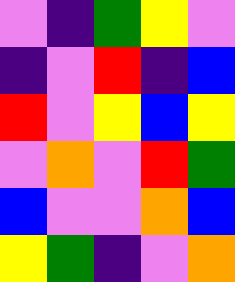[["violet", "indigo", "green", "yellow", "violet"], ["indigo", "violet", "red", "indigo", "blue"], ["red", "violet", "yellow", "blue", "yellow"], ["violet", "orange", "violet", "red", "green"], ["blue", "violet", "violet", "orange", "blue"], ["yellow", "green", "indigo", "violet", "orange"]]